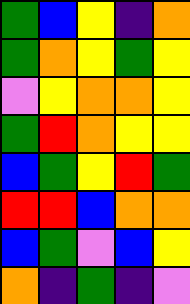[["green", "blue", "yellow", "indigo", "orange"], ["green", "orange", "yellow", "green", "yellow"], ["violet", "yellow", "orange", "orange", "yellow"], ["green", "red", "orange", "yellow", "yellow"], ["blue", "green", "yellow", "red", "green"], ["red", "red", "blue", "orange", "orange"], ["blue", "green", "violet", "blue", "yellow"], ["orange", "indigo", "green", "indigo", "violet"]]